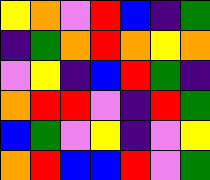[["yellow", "orange", "violet", "red", "blue", "indigo", "green"], ["indigo", "green", "orange", "red", "orange", "yellow", "orange"], ["violet", "yellow", "indigo", "blue", "red", "green", "indigo"], ["orange", "red", "red", "violet", "indigo", "red", "green"], ["blue", "green", "violet", "yellow", "indigo", "violet", "yellow"], ["orange", "red", "blue", "blue", "red", "violet", "green"]]